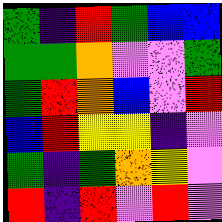[["green", "indigo", "red", "green", "blue", "blue"], ["green", "green", "orange", "violet", "violet", "green"], ["green", "red", "orange", "blue", "violet", "red"], ["blue", "red", "yellow", "yellow", "indigo", "violet"], ["green", "indigo", "green", "orange", "yellow", "violet"], ["red", "indigo", "red", "violet", "red", "violet"]]